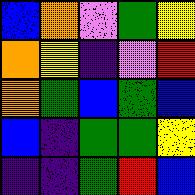[["blue", "orange", "violet", "green", "yellow"], ["orange", "yellow", "indigo", "violet", "red"], ["orange", "green", "blue", "green", "blue"], ["blue", "indigo", "green", "green", "yellow"], ["indigo", "indigo", "green", "red", "blue"]]